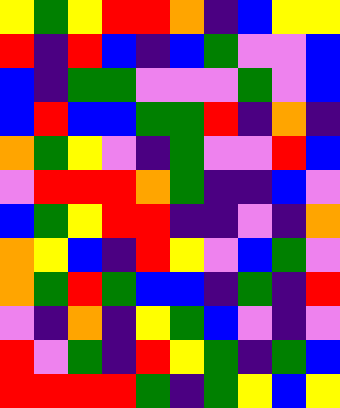[["yellow", "green", "yellow", "red", "red", "orange", "indigo", "blue", "yellow", "yellow"], ["red", "indigo", "red", "blue", "indigo", "blue", "green", "violet", "violet", "blue"], ["blue", "indigo", "green", "green", "violet", "violet", "violet", "green", "violet", "blue"], ["blue", "red", "blue", "blue", "green", "green", "red", "indigo", "orange", "indigo"], ["orange", "green", "yellow", "violet", "indigo", "green", "violet", "violet", "red", "blue"], ["violet", "red", "red", "red", "orange", "green", "indigo", "indigo", "blue", "violet"], ["blue", "green", "yellow", "red", "red", "indigo", "indigo", "violet", "indigo", "orange"], ["orange", "yellow", "blue", "indigo", "red", "yellow", "violet", "blue", "green", "violet"], ["orange", "green", "red", "green", "blue", "blue", "indigo", "green", "indigo", "red"], ["violet", "indigo", "orange", "indigo", "yellow", "green", "blue", "violet", "indigo", "violet"], ["red", "violet", "green", "indigo", "red", "yellow", "green", "indigo", "green", "blue"], ["red", "red", "red", "red", "green", "indigo", "green", "yellow", "blue", "yellow"]]